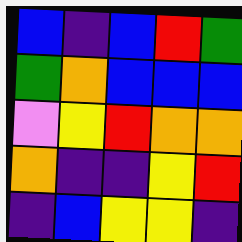[["blue", "indigo", "blue", "red", "green"], ["green", "orange", "blue", "blue", "blue"], ["violet", "yellow", "red", "orange", "orange"], ["orange", "indigo", "indigo", "yellow", "red"], ["indigo", "blue", "yellow", "yellow", "indigo"]]